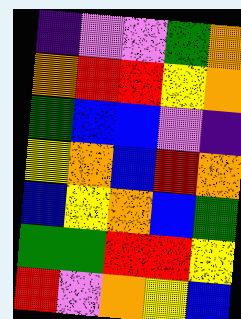[["indigo", "violet", "violet", "green", "orange"], ["orange", "red", "red", "yellow", "orange"], ["green", "blue", "blue", "violet", "indigo"], ["yellow", "orange", "blue", "red", "orange"], ["blue", "yellow", "orange", "blue", "green"], ["green", "green", "red", "red", "yellow"], ["red", "violet", "orange", "yellow", "blue"]]